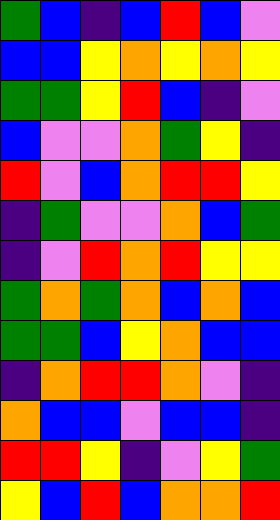[["green", "blue", "indigo", "blue", "red", "blue", "violet"], ["blue", "blue", "yellow", "orange", "yellow", "orange", "yellow"], ["green", "green", "yellow", "red", "blue", "indigo", "violet"], ["blue", "violet", "violet", "orange", "green", "yellow", "indigo"], ["red", "violet", "blue", "orange", "red", "red", "yellow"], ["indigo", "green", "violet", "violet", "orange", "blue", "green"], ["indigo", "violet", "red", "orange", "red", "yellow", "yellow"], ["green", "orange", "green", "orange", "blue", "orange", "blue"], ["green", "green", "blue", "yellow", "orange", "blue", "blue"], ["indigo", "orange", "red", "red", "orange", "violet", "indigo"], ["orange", "blue", "blue", "violet", "blue", "blue", "indigo"], ["red", "red", "yellow", "indigo", "violet", "yellow", "green"], ["yellow", "blue", "red", "blue", "orange", "orange", "red"]]